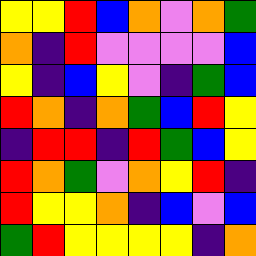[["yellow", "yellow", "red", "blue", "orange", "violet", "orange", "green"], ["orange", "indigo", "red", "violet", "violet", "violet", "violet", "blue"], ["yellow", "indigo", "blue", "yellow", "violet", "indigo", "green", "blue"], ["red", "orange", "indigo", "orange", "green", "blue", "red", "yellow"], ["indigo", "red", "red", "indigo", "red", "green", "blue", "yellow"], ["red", "orange", "green", "violet", "orange", "yellow", "red", "indigo"], ["red", "yellow", "yellow", "orange", "indigo", "blue", "violet", "blue"], ["green", "red", "yellow", "yellow", "yellow", "yellow", "indigo", "orange"]]